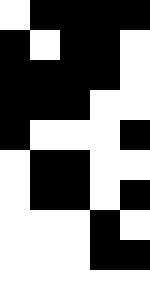[["white", "black", "black", "black", "black"], ["black", "white", "black", "black", "white"], ["black", "black", "black", "black", "white"], ["black", "black", "black", "white", "white"], ["black", "white", "white", "white", "black"], ["white", "black", "black", "white", "white"], ["white", "black", "black", "white", "black"], ["white", "white", "white", "black", "white"], ["white", "white", "white", "black", "black"], ["white", "white", "white", "white", "white"]]